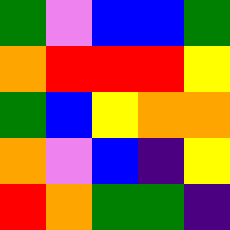[["green", "violet", "blue", "blue", "green"], ["orange", "red", "red", "red", "yellow"], ["green", "blue", "yellow", "orange", "orange"], ["orange", "violet", "blue", "indigo", "yellow"], ["red", "orange", "green", "green", "indigo"]]